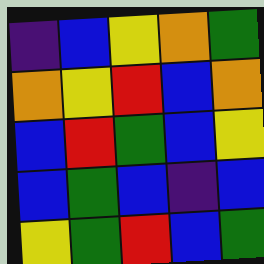[["indigo", "blue", "yellow", "orange", "green"], ["orange", "yellow", "red", "blue", "orange"], ["blue", "red", "green", "blue", "yellow"], ["blue", "green", "blue", "indigo", "blue"], ["yellow", "green", "red", "blue", "green"]]